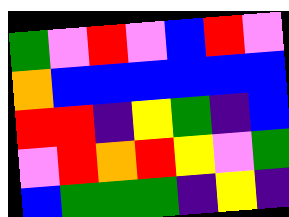[["green", "violet", "red", "violet", "blue", "red", "violet"], ["orange", "blue", "blue", "blue", "blue", "blue", "blue"], ["red", "red", "indigo", "yellow", "green", "indigo", "blue"], ["violet", "red", "orange", "red", "yellow", "violet", "green"], ["blue", "green", "green", "green", "indigo", "yellow", "indigo"]]